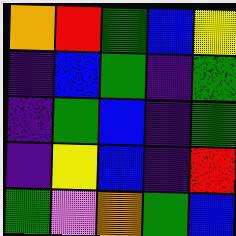[["orange", "red", "green", "blue", "yellow"], ["indigo", "blue", "green", "indigo", "green"], ["indigo", "green", "blue", "indigo", "green"], ["indigo", "yellow", "blue", "indigo", "red"], ["green", "violet", "orange", "green", "blue"]]